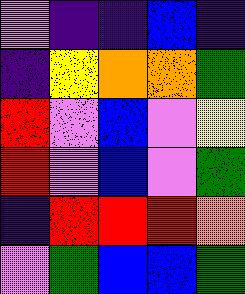[["violet", "indigo", "indigo", "blue", "indigo"], ["indigo", "yellow", "orange", "orange", "green"], ["red", "violet", "blue", "violet", "yellow"], ["red", "violet", "blue", "violet", "green"], ["indigo", "red", "red", "red", "orange"], ["violet", "green", "blue", "blue", "green"]]